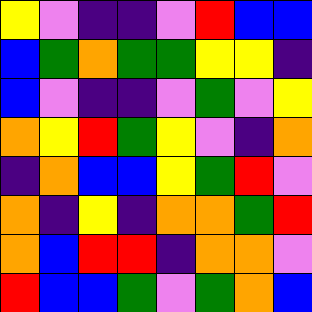[["yellow", "violet", "indigo", "indigo", "violet", "red", "blue", "blue"], ["blue", "green", "orange", "green", "green", "yellow", "yellow", "indigo"], ["blue", "violet", "indigo", "indigo", "violet", "green", "violet", "yellow"], ["orange", "yellow", "red", "green", "yellow", "violet", "indigo", "orange"], ["indigo", "orange", "blue", "blue", "yellow", "green", "red", "violet"], ["orange", "indigo", "yellow", "indigo", "orange", "orange", "green", "red"], ["orange", "blue", "red", "red", "indigo", "orange", "orange", "violet"], ["red", "blue", "blue", "green", "violet", "green", "orange", "blue"]]